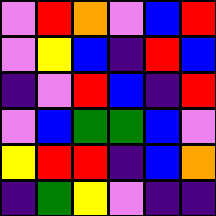[["violet", "red", "orange", "violet", "blue", "red"], ["violet", "yellow", "blue", "indigo", "red", "blue"], ["indigo", "violet", "red", "blue", "indigo", "red"], ["violet", "blue", "green", "green", "blue", "violet"], ["yellow", "red", "red", "indigo", "blue", "orange"], ["indigo", "green", "yellow", "violet", "indigo", "indigo"]]